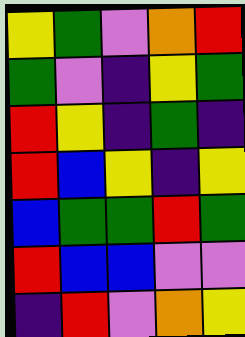[["yellow", "green", "violet", "orange", "red"], ["green", "violet", "indigo", "yellow", "green"], ["red", "yellow", "indigo", "green", "indigo"], ["red", "blue", "yellow", "indigo", "yellow"], ["blue", "green", "green", "red", "green"], ["red", "blue", "blue", "violet", "violet"], ["indigo", "red", "violet", "orange", "yellow"]]